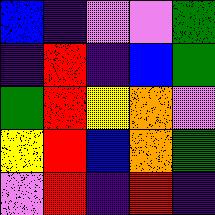[["blue", "indigo", "violet", "violet", "green"], ["indigo", "red", "indigo", "blue", "green"], ["green", "red", "yellow", "orange", "violet"], ["yellow", "red", "blue", "orange", "green"], ["violet", "red", "indigo", "red", "indigo"]]